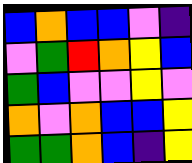[["blue", "orange", "blue", "blue", "violet", "indigo"], ["violet", "green", "red", "orange", "yellow", "blue"], ["green", "blue", "violet", "violet", "yellow", "violet"], ["orange", "violet", "orange", "blue", "blue", "yellow"], ["green", "green", "orange", "blue", "indigo", "yellow"]]